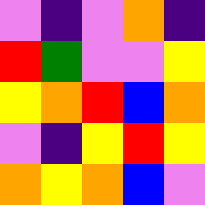[["violet", "indigo", "violet", "orange", "indigo"], ["red", "green", "violet", "violet", "yellow"], ["yellow", "orange", "red", "blue", "orange"], ["violet", "indigo", "yellow", "red", "yellow"], ["orange", "yellow", "orange", "blue", "violet"]]